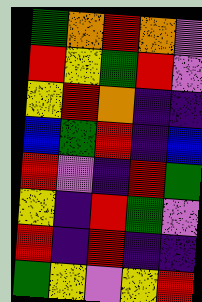[["green", "orange", "red", "orange", "violet"], ["red", "yellow", "green", "red", "violet"], ["yellow", "red", "orange", "indigo", "indigo"], ["blue", "green", "red", "indigo", "blue"], ["red", "violet", "indigo", "red", "green"], ["yellow", "indigo", "red", "green", "violet"], ["red", "indigo", "red", "indigo", "indigo"], ["green", "yellow", "violet", "yellow", "red"]]